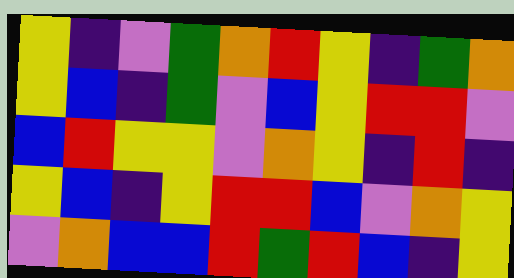[["yellow", "indigo", "violet", "green", "orange", "red", "yellow", "indigo", "green", "orange"], ["yellow", "blue", "indigo", "green", "violet", "blue", "yellow", "red", "red", "violet"], ["blue", "red", "yellow", "yellow", "violet", "orange", "yellow", "indigo", "red", "indigo"], ["yellow", "blue", "indigo", "yellow", "red", "red", "blue", "violet", "orange", "yellow"], ["violet", "orange", "blue", "blue", "red", "green", "red", "blue", "indigo", "yellow"]]